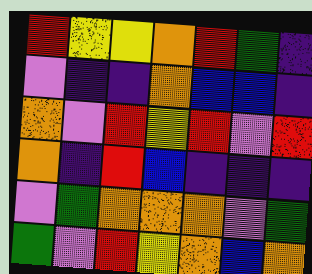[["red", "yellow", "yellow", "orange", "red", "green", "indigo"], ["violet", "indigo", "indigo", "orange", "blue", "blue", "indigo"], ["orange", "violet", "red", "yellow", "red", "violet", "red"], ["orange", "indigo", "red", "blue", "indigo", "indigo", "indigo"], ["violet", "green", "orange", "orange", "orange", "violet", "green"], ["green", "violet", "red", "yellow", "orange", "blue", "orange"]]